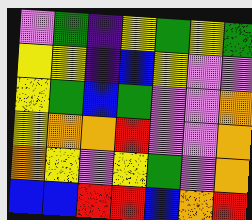[["violet", "green", "indigo", "yellow", "green", "yellow", "green"], ["yellow", "yellow", "indigo", "blue", "yellow", "violet", "violet"], ["yellow", "green", "blue", "green", "violet", "violet", "orange"], ["yellow", "orange", "orange", "red", "violet", "violet", "orange"], ["orange", "yellow", "violet", "yellow", "green", "violet", "orange"], ["blue", "blue", "red", "red", "blue", "orange", "red"]]